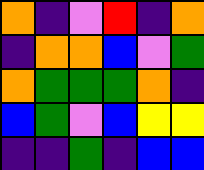[["orange", "indigo", "violet", "red", "indigo", "orange"], ["indigo", "orange", "orange", "blue", "violet", "green"], ["orange", "green", "green", "green", "orange", "indigo"], ["blue", "green", "violet", "blue", "yellow", "yellow"], ["indigo", "indigo", "green", "indigo", "blue", "blue"]]